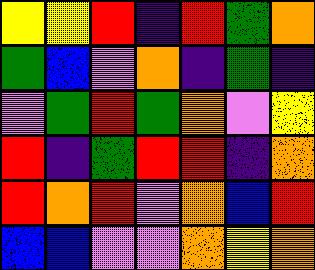[["yellow", "yellow", "red", "indigo", "red", "green", "orange"], ["green", "blue", "violet", "orange", "indigo", "green", "indigo"], ["violet", "green", "red", "green", "orange", "violet", "yellow"], ["red", "indigo", "green", "red", "red", "indigo", "orange"], ["red", "orange", "red", "violet", "orange", "blue", "red"], ["blue", "blue", "violet", "violet", "orange", "yellow", "orange"]]